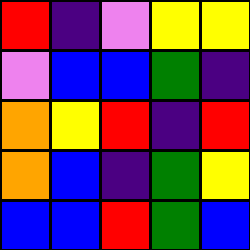[["red", "indigo", "violet", "yellow", "yellow"], ["violet", "blue", "blue", "green", "indigo"], ["orange", "yellow", "red", "indigo", "red"], ["orange", "blue", "indigo", "green", "yellow"], ["blue", "blue", "red", "green", "blue"]]